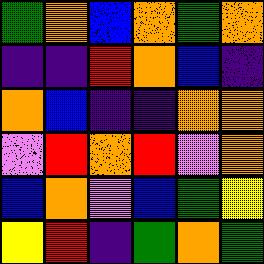[["green", "orange", "blue", "orange", "green", "orange"], ["indigo", "indigo", "red", "orange", "blue", "indigo"], ["orange", "blue", "indigo", "indigo", "orange", "orange"], ["violet", "red", "orange", "red", "violet", "orange"], ["blue", "orange", "violet", "blue", "green", "yellow"], ["yellow", "red", "indigo", "green", "orange", "green"]]